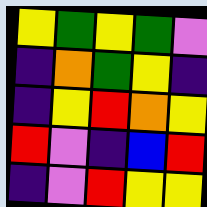[["yellow", "green", "yellow", "green", "violet"], ["indigo", "orange", "green", "yellow", "indigo"], ["indigo", "yellow", "red", "orange", "yellow"], ["red", "violet", "indigo", "blue", "red"], ["indigo", "violet", "red", "yellow", "yellow"]]